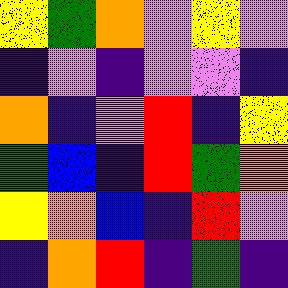[["yellow", "green", "orange", "violet", "yellow", "violet"], ["indigo", "violet", "indigo", "violet", "violet", "indigo"], ["orange", "indigo", "violet", "red", "indigo", "yellow"], ["green", "blue", "indigo", "red", "green", "orange"], ["yellow", "orange", "blue", "indigo", "red", "violet"], ["indigo", "orange", "red", "indigo", "green", "indigo"]]